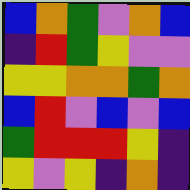[["blue", "orange", "green", "violet", "orange", "blue"], ["indigo", "red", "green", "yellow", "violet", "violet"], ["yellow", "yellow", "orange", "orange", "green", "orange"], ["blue", "red", "violet", "blue", "violet", "blue"], ["green", "red", "red", "red", "yellow", "indigo"], ["yellow", "violet", "yellow", "indigo", "orange", "indigo"]]